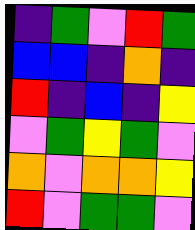[["indigo", "green", "violet", "red", "green"], ["blue", "blue", "indigo", "orange", "indigo"], ["red", "indigo", "blue", "indigo", "yellow"], ["violet", "green", "yellow", "green", "violet"], ["orange", "violet", "orange", "orange", "yellow"], ["red", "violet", "green", "green", "violet"]]